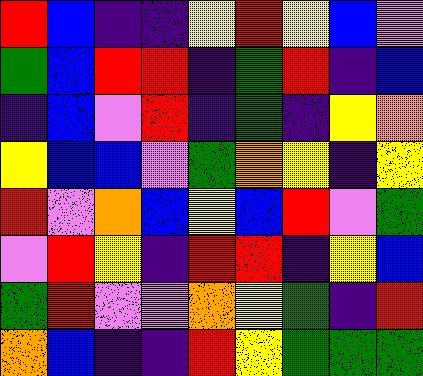[["red", "blue", "indigo", "indigo", "yellow", "red", "yellow", "blue", "violet"], ["green", "blue", "red", "red", "indigo", "green", "red", "indigo", "blue"], ["indigo", "blue", "violet", "red", "indigo", "green", "indigo", "yellow", "orange"], ["yellow", "blue", "blue", "violet", "green", "orange", "yellow", "indigo", "yellow"], ["red", "violet", "orange", "blue", "yellow", "blue", "red", "violet", "green"], ["violet", "red", "yellow", "indigo", "red", "red", "indigo", "yellow", "blue"], ["green", "red", "violet", "violet", "orange", "yellow", "green", "indigo", "red"], ["orange", "blue", "indigo", "indigo", "red", "yellow", "green", "green", "green"]]